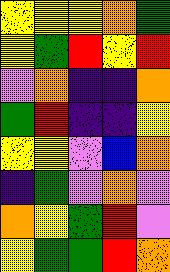[["yellow", "yellow", "yellow", "orange", "green"], ["yellow", "green", "red", "yellow", "red"], ["violet", "orange", "indigo", "indigo", "orange"], ["green", "red", "indigo", "indigo", "yellow"], ["yellow", "yellow", "violet", "blue", "orange"], ["indigo", "green", "violet", "orange", "violet"], ["orange", "yellow", "green", "red", "violet"], ["yellow", "green", "green", "red", "orange"]]